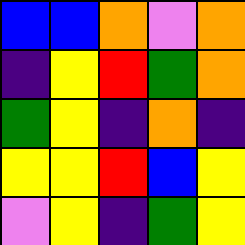[["blue", "blue", "orange", "violet", "orange"], ["indigo", "yellow", "red", "green", "orange"], ["green", "yellow", "indigo", "orange", "indigo"], ["yellow", "yellow", "red", "blue", "yellow"], ["violet", "yellow", "indigo", "green", "yellow"]]